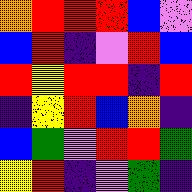[["orange", "red", "red", "red", "blue", "violet"], ["blue", "red", "indigo", "violet", "red", "blue"], ["red", "yellow", "red", "red", "indigo", "red"], ["indigo", "yellow", "red", "blue", "orange", "indigo"], ["blue", "green", "violet", "red", "red", "green"], ["yellow", "red", "indigo", "violet", "green", "indigo"]]